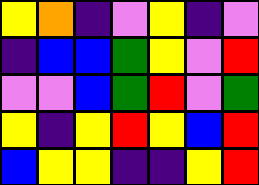[["yellow", "orange", "indigo", "violet", "yellow", "indigo", "violet"], ["indigo", "blue", "blue", "green", "yellow", "violet", "red"], ["violet", "violet", "blue", "green", "red", "violet", "green"], ["yellow", "indigo", "yellow", "red", "yellow", "blue", "red"], ["blue", "yellow", "yellow", "indigo", "indigo", "yellow", "red"]]